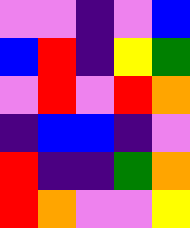[["violet", "violet", "indigo", "violet", "blue"], ["blue", "red", "indigo", "yellow", "green"], ["violet", "red", "violet", "red", "orange"], ["indigo", "blue", "blue", "indigo", "violet"], ["red", "indigo", "indigo", "green", "orange"], ["red", "orange", "violet", "violet", "yellow"]]